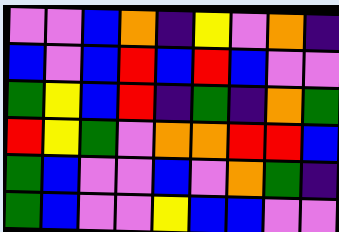[["violet", "violet", "blue", "orange", "indigo", "yellow", "violet", "orange", "indigo"], ["blue", "violet", "blue", "red", "blue", "red", "blue", "violet", "violet"], ["green", "yellow", "blue", "red", "indigo", "green", "indigo", "orange", "green"], ["red", "yellow", "green", "violet", "orange", "orange", "red", "red", "blue"], ["green", "blue", "violet", "violet", "blue", "violet", "orange", "green", "indigo"], ["green", "blue", "violet", "violet", "yellow", "blue", "blue", "violet", "violet"]]